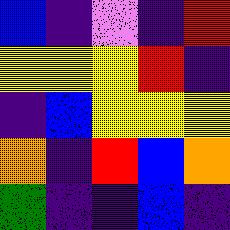[["blue", "indigo", "violet", "indigo", "red"], ["yellow", "yellow", "yellow", "red", "indigo"], ["indigo", "blue", "yellow", "yellow", "yellow"], ["orange", "indigo", "red", "blue", "orange"], ["green", "indigo", "indigo", "blue", "indigo"]]